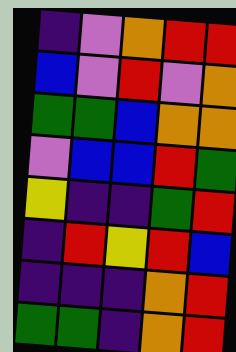[["indigo", "violet", "orange", "red", "red"], ["blue", "violet", "red", "violet", "orange"], ["green", "green", "blue", "orange", "orange"], ["violet", "blue", "blue", "red", "green"], ["yellow", "indigo", "indigo", "green", "red"], ["indigo", "red", "yellow", "red", "blue"], ["indigo", "indigo", "indigo", "orange", "red"], ["green", "green", "indigo", "orange", "red"]]